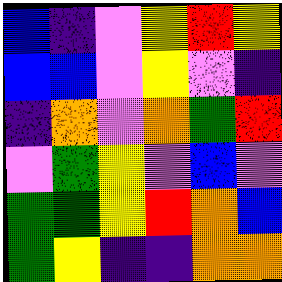[["blue", "indigo", "violet", "yellow", "red", "yellow"], ["blue", "blue", "violet", "yellow", "violet", "indigo"], ["indigo", "orange", "violet", "orange", "green", "red"], ["violet", "green", "yellow", "violet", "blue", "violet"], ["green", "green", "yellow", "red", "orange", "blue"], ["green", "yellow", "indigo", "indigo", "orange", "orange"]]